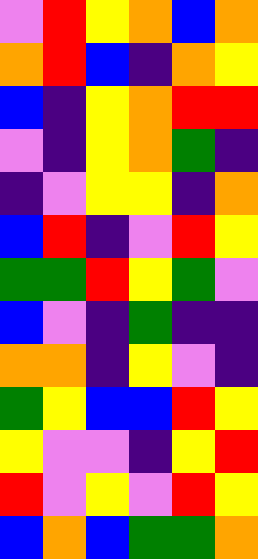[["violet", "red", "yellow", "orange", "blue", "orange"], ["orange", "red", "blue", "indigo", "orange", "yellow"], ["blue", "indigo", "yellow", "orange", "red", "red"], ["violet", "indigo", "yellow", "orange", "green", "indigo"], ["indigo", "violet", "yellow", "yellow", "indigo", "orange"], ["blue", "red", "indigo", "violet", "red", "yellow"], ["green", "green", "red", "yellow", "green", "violet"], ["blue", "violet", "indigo", "green", "indigo", "indigo"], ["orange", "orange", "indigo", "yellow", "violet", "indigo"], ["green", "yellow", "blue", "blue", "red", "yellow"], ["yellow", "violet", "violet", "indigo", "yellow", "red"], ["red", "violet", "yellow", "violet", "red", "yellow"], ["blue", "orange", "blue", "green", "green", "orange"]]